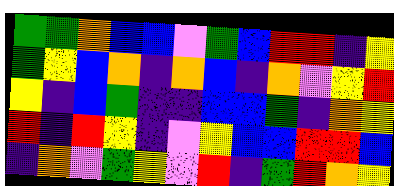[["green", "green", "orange", "blue", "blue", "violet", "green", "blue", "red", "red", "indigo", "yellow"], ["green", "yellow", "blue", "orange", "indigo", "orange", "blue", "indigo", "orange", "violet", "yellow", "red"], ["yellow", "indigo", "blue", "green", "indigo", "indigo", "blue", "blue", "green", "indigo", "orange", "yellow"], ["red", "indigo", "red", "yellow", "indigo", "violet", "yellow", "blue", "blue", "red", "red", "blue"], ["indigo", "orange", "violet", "green", "yellow", "violet", "red", "indigo", "green", "red", "orange", "yellow"]]